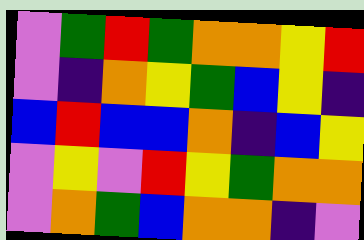[["violet", "green", "red", "green", "orange", "orange", "yellow", "red"], ["violet", "indigo", "orange", "yellow", "green", "blue", "yellow", "indigo"], ["blue", "red", "blue", "blue", "orange", "indigo", "blue", "yellow"], ["violet", "yellow", "violet", "red", "yellow", "green", "orange", "orange"], ["violet", "orange", "green", "blue", "orange", "orange", "indigo", "violet"]]